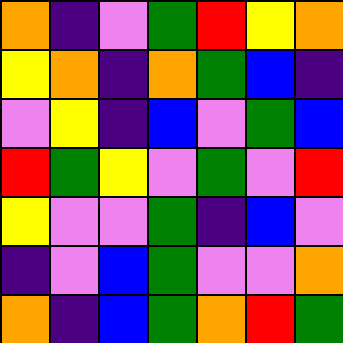[["orange", "indigo", "violet", "green", "red", "yellow", "orange"], ["yellow", "orange", "indigo", "orange", "green", "blue", "indigo"], ["violet", "yellow", "indigo", "blue", "violet", "green", "blue"], ["red", "green", "yellow", "violet", "green", "violet", "red"], ["yellow", "violet", "violet", "green", "indigo", "blue", "violet"], ["indigo", "violet", "blue", "green", "violet", "violet", "orange"], ["orange", "indigo", "blue", "green", "orange", "red", "green"]]